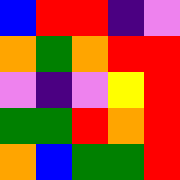[["blue", "red", "red", "indigo", "violet"], ["orange", "green", "orange", "red", "red"], ["violet", "indigo", "violet", "yellow", "red"], ["green", "green", "red", "orange", "red"], ["orange", "blue", "green", "green", "red"]]